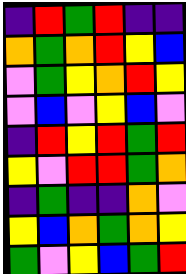[["indigo", "red", "green", "red", "indigo", "indigo"], ["orange", "green", "orange", "red", "yellow", "blue"], ["violet", "green", "yellow", "orange", "red", "yellow"], ["violet", "blue", "violet", "yellow", "blue", "violet"], ["indigo", "red", "yellow", "red", "green", "red"], ["yellow", "violet", "red", "red", "green", "orange"], ["indigo", "green", "indigo", "indigo", "orange", "violet"], ["yellow", "blue", "orange", "green", "orange", "yellow"], ["green", "violet", "yellow", "blue", "green", "red"]]